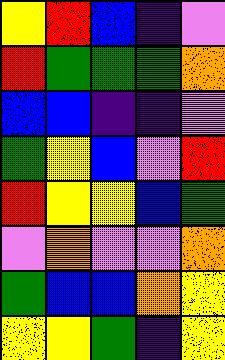[["yellow", "red", "blue", "indigo", "violet"], ["red", "green", "green", "green", "orange"], ["blue", "blue", "indigo", "indigo", "violet"], ["green", "yellow", "blue", "violet", "red"], ["red", "yellow", "yellow", "blue", "green"], ["violet", "orange", "violet", "violet", "orange"], ["green", "blue", "blue", "orange", "yellow"], ["yellow", "yellow", "green", "indigo", "yellow"]]